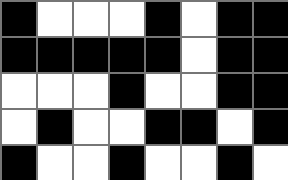[["black", "white", "white", "white", "black", "white", "black", "black"], ["black", "black", "black", "black", "black", "white", "black", "black"], ["white", "white", "white", "black", "white", "white", "black", "black"], ["white", "black", "white", "white", "black", "black", "white", "black"], ["black", "white", "white", "black", "white", "white", "black", "white"]]